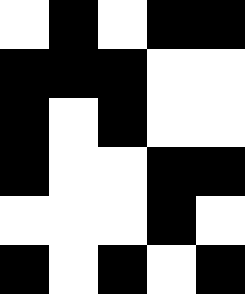[["white", "black", "white", "black", "black"], ["black", "black", "black", "white", "white"], ["black", "white", "black", "white", "white"], ["black", "white", "white", "black", "black"], ["white", "white", "white", "black", "white"], ["black", "white", "black", "white", "black"]]